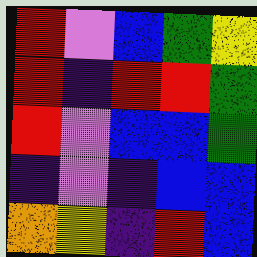[["red", "violet", "blue", "green", "yellow"], ["red", "indigo", "red", "red", "green"], ["red", "violet", "blue", "blue", "green"], ["indigo", "violet", "indigo", "blue", "blue"], ["orange", "yellow", "indigo", "red", "blue"]]